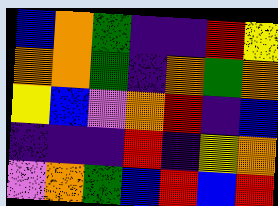[["blue", "orange", "green", "indigo", "indigo", "red", "yellow"], ["orange", "orange", "green", "indigo", "orange", "green", "orange"], ["yellow", "blue", "violet", "orange", "red", "indigo", "blue"], ["indigo", "indigo", "indigo", "red", "indigo", "yellow", "orange"], ["violet", "orange", "green", "blue", "red", "blue", "red"]]